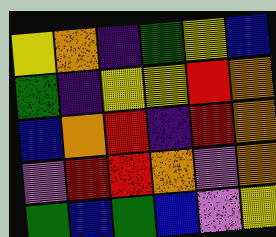[["yellow", "orange", "indigo", "green", "yellow", "blue"], ["green", "indigo", "yellow", "yellow", "red", "orange"], ["blue", "orange", "red", "indigo", "red", "orange"], ["violet", "red", "red", "orange", "violet", "orange"], ["green", "blue", "green", "blue", "violet", "yellow"]]